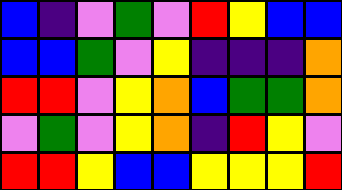[["blue", "indigo", "violet", "green", "violet", "red", "yellow", "blue", "blue"], ["blue", "blue", "green", "violet", "yellow", "indigo", "indigo", "indigo", "orange"], ["red", "red", "violet", "yellow", "orange", "blue", "green", "green", "orange"], ["violet", "green", "violet", "yellow", "orange", "indigo", "red", "yellow", "violet"], ["red", "red", "yellow", "blue", "blue", "yellow", "yellow", "yellow", "red"]]